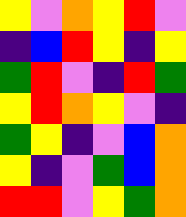[["yellow", "violet", "orange", "yellow", "red", "violet"], ["indigo", "blue", "red", "yellow", "indigo", "yellow"], ["green", "red", "violet", "indigo", "red", "green"], ["yellow", "red", "orange", "yellow", "violet", "indigo"], ["green", "yellow", "indigo", "violet", "blue", "orange"], ["yellow", "indigo", "violet", "green", "blue", "orange"], ["red", "red", "violet", "yellow", "green", "orange"]]